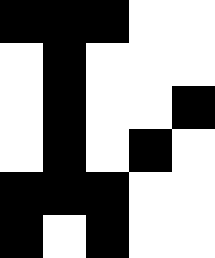[["black", "black", "black", "white", "white"], ["white", "black", "white", "white", "white"], ["white", "black", "white", "white", "black"], ["white", "black", "white", "black", "white"], ["black", "black", "black", "white", "white"], ["black", "white", "black", "white", "white"]]